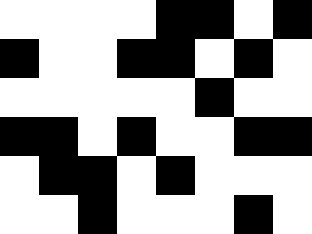[["white", "white", "white", "white", "black", "black", "white", "black"], ["black", "white", "white", "black", "black", "white", "black", "white"], ["white", "white", "white", "white", "white", "black", "white", "white"], ["black", "black", "white", "black", "white", "white", "black", "black"], ["white", "black", "black", "white", "black", "white", "white", "white"], ["white", "white", "black", "white", "white", "white", "black", "white"]]